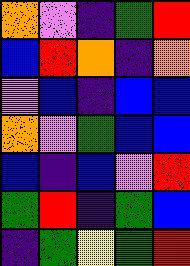[["orange", "violet", "indigo", "green", "red"], ["blue", "red", "orange", "indigo", "orange"], ["violet", "blue", "indigo", "blue", "blue"], ["orange", "violet", "green", "blue", "blue"], ["blue", "indigo", "blue", "violet", "red"], ["green", "red", "indigo", "green", "blue"], ["indigo", "green", "yellow", "green", "red"]]